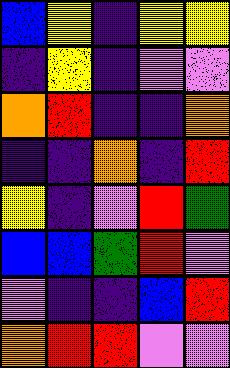[["blue", "yellow", "indigo", "yellow", "yellow"], ["indigo", "yellow", "indigo", "violet", "violet"], ["orange", "red", "indigo", "indigo", "orange"], ["indigo", "indigo", "orange", "indigo", "red"], ["yellow", "indigo", "violet", "red", "green"], ["blue", "blue", "green", "red", "violet"], ["violet", "indigo", "indigo", "blue", "red"], ["orange", "red", "red", "violet", "violet"]]